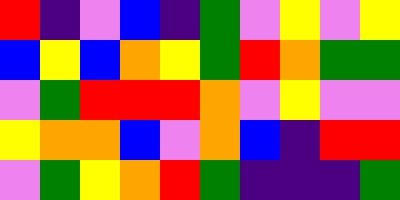[["red", "indigo", "violet", "blue", "indigo", "green", "violet", "yellow", "violet", "yellow"], ["blue", "yellow", "blue", "orange", "yellow", "green", "red", "orange", "green", "green"], ["violet", "green", "red", "red", "red", "orange", "violet", "yellow", "violet", "violet"], ["yellow", "orange", "orange", "blue", "violet", "orange", "blue", "indigo", "red", "red"], ["violet", "green", "yellow", "orange", "red", "green", "indigo", "indigo", "indigo", "green"]]